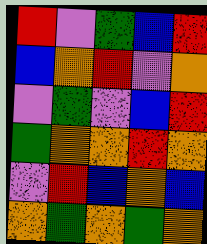[["red", "violet", "green", "blue", "red"], ["blue", "orange", "red", "violet", "orange"], ["violet", "green", "violet", "blue", "red"], ["green", "orange", "orange", "red", "orange"], ["violet", "red", "blue", "orange", "blue"], ["orange", "green", "orange", "green", "orange"]]